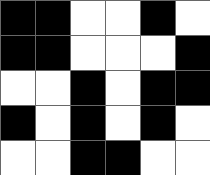[["black", "black", "white", "white", "black", "white"], ["black", "black", "white", "white", "white", "black"], ["white", "white", "black", "white", "black", "black"], ["black", "white", "black", "white", "black", "white"], ["white", "white", "black", "black", "white", "white"]]